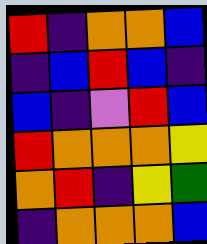[["red", "indigo", "orange", "orange", "blue"], ["indigo", "blue", "red", "blue", "indigo"], ["blue", "indigo", "violet", "red", "blue"], ["red", "orange", "orange", "orange", "yellow"], ["orange", "red", "indigo", "yellow", "green"], ["indigo", "orange", "orange", "orange", "blue"]]